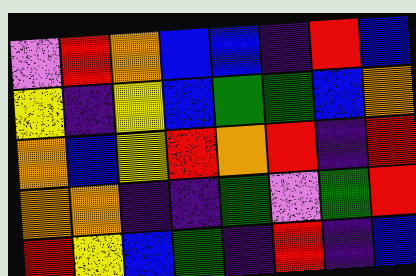[["violet", "red", "orange", "blue", "blue", "indigo", "red", "blue"], ["yellow", "indigo", "yellow", "blue", "green", "green", "blue", "orange"], ["orange", "blue", "yellow", "red", "orange", "red", "indigo", "red"], ["orange", "orange", "indigo", "indigo", "green", "violet", "green", "red"], ["red", "yellow", "blue", "green", "indigo", "red", "indigo", "blue"]]